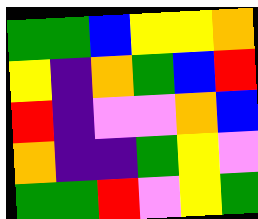[["green", "green", "blue", "yellow", "yellow", "orange"], ["yellow", "indigo", "orange", "green", "blue", "red"], ["red", "indigo", "violet", "violet", "orange", "blue"], ["orange", "indigo", "indigo", "green", "yellow", "violet"], ["green", "green", "red", "violet", "yellow", "green"]]